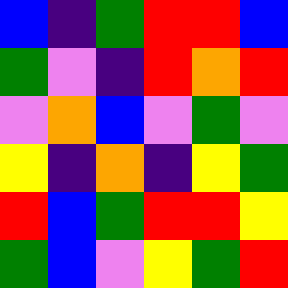[["blue", "indigo", "green", "red", "red", "blue"], ["green", "violet", "indigo", "red", "orange", "red"], ["violet", "orange", "blue", "violet", "green", "violet"], ["yellow", "indigo", "orange", "indigo", "yellow", "green"], ["red", "blue", "green", "red", "red", "yellow"], ["green", "blue", "violet", "yellow", "green", "red"]]